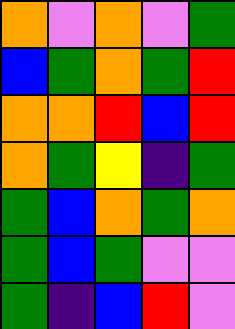[["orange", "violet", "orange", "violet", "green"], ["blue", "green", "orange", "green", "red"], ["orange", "orange", "red", "blue", "red"], ["orange", "green", "yellow", "indigo", "green"], ["green", "blue", "orange", "green", "orange"], ["green", "blue", "green", "violet", "violet"], ["green", "indigo", "blue", "red", "violet"]]